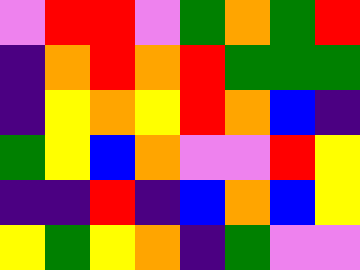[["violet", "red", "red", "violet", "green", "orange", "green", "red"], ["indigo", "orange", "red", "orange", "red", "green", "green", "green"], ["indigo", "yellow", "orange", "yellow", "red", "orange", "blue", "indigo"], ["green", "yellow", "blue", "orange", "violet", "violet", "red", "yellow"], ["indigo", "indigo", "red", "indigo", "blue", "orange", "blue", "yellow"], ["yellow", "green", "yellow", "orange", "indigo", "green", "violet", "violet"]]